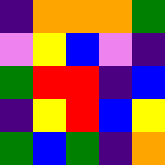[["indigo", "orange", "orange", "orange", "green"], ["violet", "yellow", "blue", "violet", "indigo"], ["green", "red", "red", "indigo", "blue"], ["indigo", "yellow", "red", "blue", "yellow"], ["green", "blue", "green", "indigo", "orange"]]